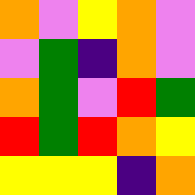[["orange", "violet", "yellow", "orange", "violet"], ["violet", "green", "indigo", "orange", "violet"], ["orange", "green", "violet", "red", "green"], ["red", "green", "red", "orange", "yellow"], ["yellow", "yellow", "yellow", "indigo", "orange"]]